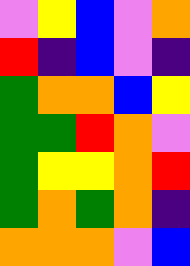[["violet", "yellow", "blue", "violet", "orange"], ["red", "indigo", "blue", "violet", "indigo"], ["green", "orange", "orange", "blue", "yellow"], ["green", "green", "red", "orange", "violet"], ["green", "yellow", "yellow", "orange", "red"], ["green", "orange", "green", "orange", "indigo"], ["orange", "orange", "orange", "violet", "blue"]]